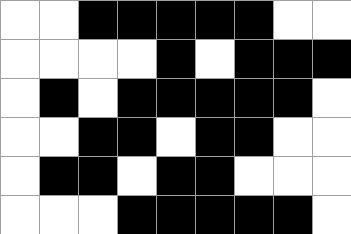[["white", "white", "black", "black", "black", "black", "black", "white", "white"], ["white", "white", "white", "white", "black", "white", "black", "black", "black"], ["white", "black", "white", "black", "black", "black", "black", "black", "white"], ["white", "white", "black", "black", "white", "black", "black", "white", "white"], ["white", "black", "black", "white", "black", "black", "white", "white", "white"], ["white", "white", "white", "black", "black", "black", "black", "black", "white"]]